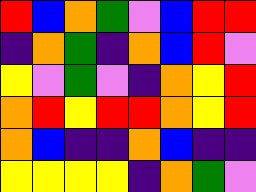[["red", "blue", "orange", "green", "violet", "blue", "red", "red"], ["indigo", "orange", "green", "indigo", "orange", "blue", "red", "violet"], ["yellow", "violet", "green", "violet", "indigo", "orange", "yellow", "red"], ["orange", "red", "yellow", "red", "red", "orange", "yellow", "red"], ["orange", "blue", "indigo", "indigo", "orange", "blue", "indigo", "indigo"], ["yellow", "yellow", "yellow", "yellow", "indigo", "orange", "green", "violet"]]